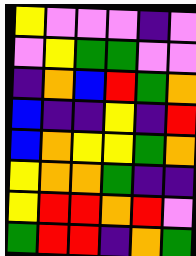[["yellow", "violet", "violet", "violet", "indigo", "violet"], ["violet", "yellow", "green", "green", "violet", "violet"], ["indigo", "orange", "blue", "red", "green", "orange"], ["blue", "indigo", "indigo", "yellow", "indigo", "red"], ["blue", "orange", "yellow", "yellow", "green", "orange"], ["yellow", "orange", "orange", "green", "indigo", "indigo"], ["yellow", "red", "red", "orange", "red", "violet"], ["green", "red", "red", "indigo", "orange", "green"]]